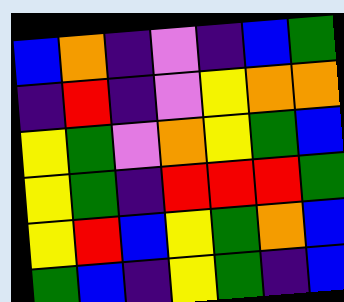[["blue", "orange", "indigo", "violet", "indigo", "blue", "green"], ["indigo", "red", "indigo", "violet", "yellow", "orange", "orange"], ["yellow", "green", "violet", "orange", "yellow", "green", "blue"], ["yellow", "green", "indigo", "red", "red", "red", "green"], ["yellow", "red", "blue", "yellow", "green", "orange", "blue"], ["green", "blue", "indigo", "yellow", "green", "indigo", "blue"]]